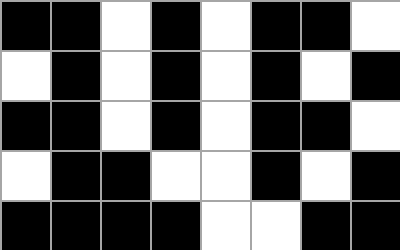[["black", "black", "white", "black", "white", "black", "black", "white"], ["white", "black", "white", "black", "white", "black", "white", "black"], ["black", "black", "white", "black", "white", "black", "black", "white"], ["white", "black", "black", "white", "white", "black", "white", "black"], ["black", "black", "black", "black", "white", "white", "black", "black"]]